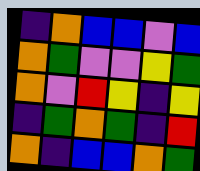[["indigo", "orange", "blue", "blue", "violet", "blue"], ["orange", "green", "violet", "violet", "yellow", "green"], ["orange", "violet", "red", "yellow", "indigo", "yellow"], ["indigo", "green", "orange", "green", "indigo", "red"], ["orange", "indigo", "blue", "blue", "orange", "green"]]